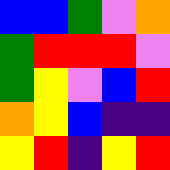[["blue", "blue", "green", "violet", "orange"], ["green", "red", "red", "red", "violet"], ["green", "yellow", "violet", "blue", "red"], ["orange", "yellow", "blue", "indigo", "indigo"], ["yellow", "red", "indigo", "yellow", "red"]]